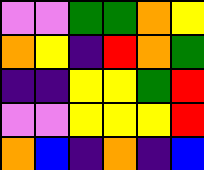[["violet", "violet", "green", "green", "orange", "yellow"], ["orange", "yellow", "indigo", "red", "orange", "green"], ["indigo", "indigo", "yellow", "yellow", "green", "red"], ["violet", "violet", "yellow", "yellow", "yellow", "red"], ["orange", "blue", "indigo", "orange", "indigo", "blue"]]